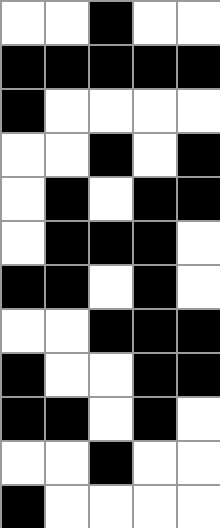[["white", "white", "black", "white", "white"], ["black", "black", "black", "black", "black"], ["black", "white", "white", "white", "white"], ["white", "white", "black", "white", "black"], ["white", "black", "white", "black", "black"], ["white", "black", "black", "black", "white"], ["black", "black", "white", "black", "white"], ["white", "white", "black", "black", "black"], ["black", "white", "white", "black", "black"], ["black", "black", "white", "black", "white"], ["white", "white", "black", "white", "white"], ["black", "white", "white", "white", "white"]]